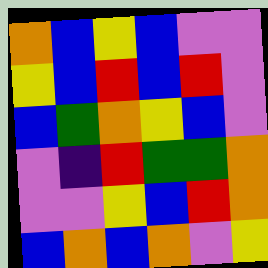[["orange", "blue", "yellow", "blue", "violet", "violet"], ["yellow", "blue", "red", "blue", "red", "violet"], ["blue", "green", "orange", "yellow", "blue", "violet"], ["violet", "indigo", "red", "green", "green", "orange"], ["violet", "violet", "yellow", "blue", "red", "orange"], ["blue", "orange", "blue", "orange", "violet", "yellow"]]